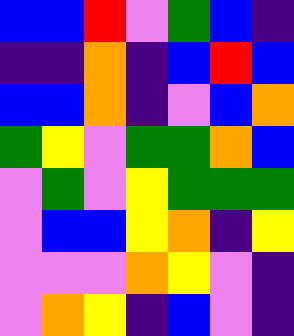[["blue", "blue", "red", "violet", "green", "blue", "indigo"], ["indigo", "indigo", "orange", "indigo", "blue", "red", "blue"], ["blue", "blue", "orange", "indigo", "violet", "blue", "orange"], ["green", "yellow", "violet", "green", "green", "orange", "blue"], ["violet", "green", "violet", "yellow", "green", "green", "green"], ["violet", "blue", "blue", "yellow", "orange", "indigo", "yellow"], ["violet", "violet", "violet", "orange", "yellow", "violet", "indigo"], ["violet", "orange", "yellow", "indigo", "blue", "violet", "indigo"]]